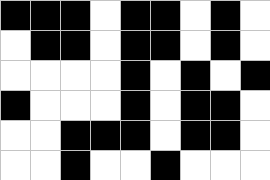[["black", "black", "black", "white", "black", "black", "white", "black", "white"], ["white", "black", "black", "white", "black", "black", "white", "black", "white"], ["white", "white", "white", "white", "black", "white", "black", "white", "black"], ["black", "white", "white", "white", "black", "white", "black", "black", "white"], ["white", "white", "black", "black", "black", "white", "black", "black", "white"], ["white", "white", "black", "white", "white", "black", "white", "white", "white"]]